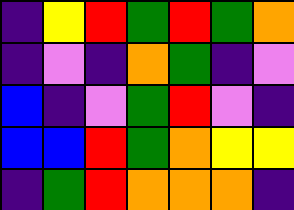[["indigo", "yellow", "red", "green", "red", "green", "orange"], ["indigo", "violet", "indigo", "orange", "green", "indigo", "violet"], ["blue", "indigo", "violet", "green", "red", "violet", "indigo"], ["blue", "blue", "red", "green", "orange", "yellow", "yellow"], ["indigo", "green", "red", "orange", "orange", "orange", "indigo"]]